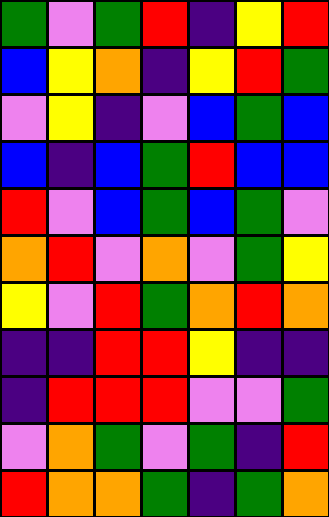[["green", "violet", "green", "red", "indigo", "yellow", "red"], ["blue", "yellow", "orange", "indigo", "yellow", "red", "green"], ["violet", "yellow", "indigo", "violet", "blue", "green", "blue"], ["blue", "indigo", "blue", "green", "red", "blue", "blue"], ["red", "violet", "blue", "green", "blue", "green", "violet"], ["orange", "red", "violet", "orange", "violet", "green", "yellow"], ["yellow", "violet", "red", "green", "orange", "red", "orange"], ["indigo", "indigo", "red", "red", "yellow", "indigo", "indigo"], ["indigo", "red", "red", "red", "violet", "violet", "green"], ["violet", "orange", "green", "violet", "green", "indigo", "red"], ["red", "orange", "orange", "green", "indigo", "green", "orange"]]